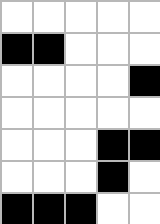[["white", "white", "white", "white", "white"], ["black", "black", "white", "white", "white"], ["white", "white", "white", "white", "black"], ["white", "white", "white", "white", "white"], ["white", "white", "white", "black", "black"], ["white", "white", "white", "black", "white"], ["black", "black", "black", "white", "white"]]